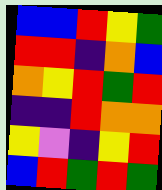[["blue", "blue", "red", "yellow", "green"], ["red", "red", "indigo", "orange", "blue"], ["orange", "yellow", "red", "green", "red"], ["indigo", "indigo", "red", "orange", "orange"], ["yellow", "violet", "indigo", "yellow", "red"], ["blue", "red", "green", "red", "green"]]